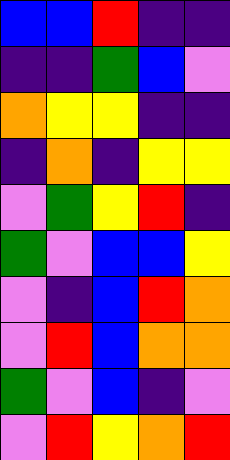[["blue", "blue", "red", "indigo", "indigo"], ["indigo", "indigo", "green", "blue", "violet"], ["orange", "yellow", "yellow", "indigo", "indigo"], ["indigo", "orange", "indigo", "yellow", "yellow"], ["violet", "green", "yellow", "red", "indigo"], ["green", "violet", "blue", "blue", "yellow"], ["violet", "indigo", "blue", "red", "orange"], ["violet", "red", "blue", "orange", "orange"], ["green", "violet", "blue", "indigo", "violet"], ["violet", "red", "yellow", "orange", "red"]]